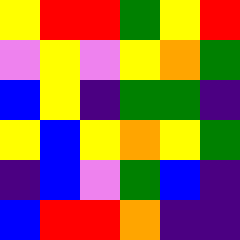[["yellow", "red", "red", "green", "yellow", "red"], ["violet", "yellow", "violet", "yellow", "orange", "green"], ["blue", "yellow", "indigo", "green", "green", "indigo"], ["yellow", "blue", "yellow", "orange", "yellow", "green"], ["indigo", "blue", "violet", "green", "blue", "indigo"], ["blue", "red", "red", "orange", "indigo", "indigo"]]